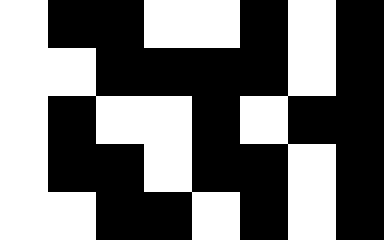[["white", "black", "black", "white", "white", "black", "white", "black"], ["white", "white", "black", "black", "black", "black", "white", "black"], ["white", "black", "white", "white", "black", "white", "black", "black"], ["white", "black", "black", "white", "black", "black", "white", "black"], ["white", "white", "black", "black", "white", "black", "white", "black"]]